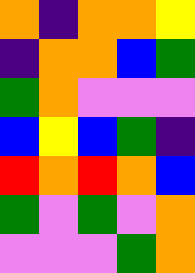[["orange", "indigo", "orange", "orange", "yellow"], ["indigo", "orange", "orange", "blue", "green"], ["green", "orange", "violet", "violet", "violet"], ["blue", "yellow", "blue", "green", "indigo"], ["red", "orange", "red", "orange", "blue"], ["green", "violet", "green", "violet", "orange"], ["violet", "violet", "violet", "green", "orange"]]